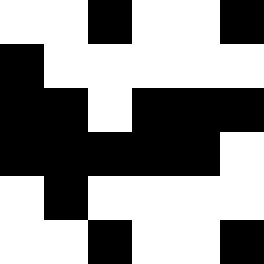[["white", "white", "black", "white", "white", "black"], ["black", "white", "white", "white", "white", "white"], ["black", "black", "white", "black", "black", "black"], ["black", "black", "black", "black", "black", "white"], ["white", "black", "white", "white", "white", "white"], ["white", "white", "black", "white", "white", "black"]]